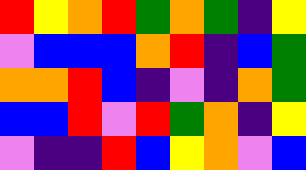[["red", "yellow", "orange", "red", "green", "orange", "green", "indigo", "yellow"], ["violet", "blue", "blue", "blue", "orange", "red", "indigo", "blue", "green"], ["orange", "orange", "red", "blue", "indigo", "violet", "indigo", "orange", "green"], ["blue", "blue", "red", "violet", "red", "green", "orange", "indigo", "yellow"], ["violet", "indigo", "indigo", "red", "blue", "yellow", "orange", "violet", "blue"]]